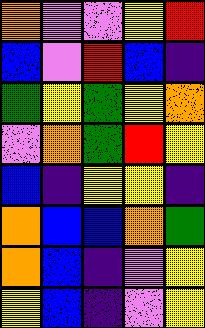[["orange", "violet", "violet", "yellow", "red"], ["blue", "violet", "red", "blue", "indigo"], ["green", "yellow", "green", "yellow", "orange"], ["violet", "orange", "green", "red", "yellow"], ["blue", "indigo", "yellow", "yellow", "indigo"], ["orange", "blue", "blue", "orange", "green"], ["orange", "blue", "indigo", "violet", "yellow"], ["yellow", "blue", "indigo", "violet", "yellow"]]